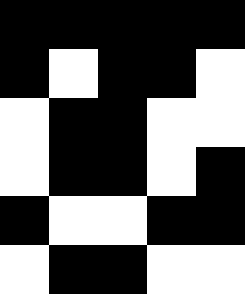[["black", "black", "black", "black", "black"], ["black", "white", "black", "black", "white"], ["white", "black", "black", "white", "white"], ["white", "black", "black", "white", "black"], ["black", "white", "white", "black", "black"], ["white", "black", "black", "white", "white"]]